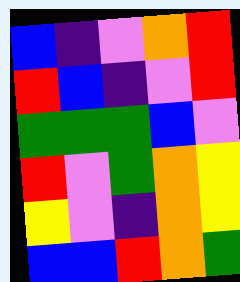[["blue", "indigo", "violet", "orange", "red"], ["red", "blue", "indigo", "violet", "red"], ["green", "green", "green", "blue", "violet"], ["red", "violet", "green", "orange", "yellow"], ["yellow", "violet", "indigo", "orange", "yellow"], ["blue", "blue", "red", "orange", "green"]]